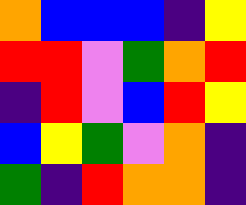[["orange", "blue", "blue", "blue", "indigo", "yellow"], ["red", "red", "violet", "green", "orange", "red"], ["indigo", "red", "violet", "blue", "red", "yellow"], ["blue", "yellow", "green", "violet", "orange", "indigo"], ["green", "indigo", "red", "orange", "orange", "indigo"]]